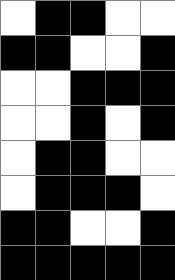[["white", "black", "black", "white", "white"], ["black", "black", "white", "white", "black"], ["white", "white", "black", "black", "black"], ["white", "white", "black", "white", "black"], ["white", "black", "black", "white", "white"], ["white", "black", "black", "black", "white"], ["black", "black", "white", "white", "black"], ["black", "black", "black", "black", "black"]]